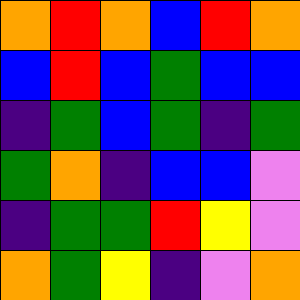[["orange", "red", "orange", "blue", "red", "orange"], ["blue", "red", "blue", "green", "blue", "blue"], ["indigo", "green", "blue", "green", "indigo", "green"], ["green", "orange", "indigo", "blue", "blue", "violet"], ["indigo", "green", "green", "red", "yellow", "violet"], ["orange", "green", "yellow", "indigo", "violet", "orange"]]